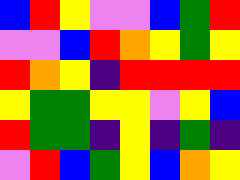[["blue", "red", "yellow", "violet", "violet", "blue", "green", "red"], ["violet", "violet", "blue", "red", "orange", "yellow", "green", "yellow"], ["red", "orange", "yellow", "indigo", "red", "red", "red", "red"], ["yellow", "green", "green", "yellow", "yellow", "violet", "yellow", "blue"], ["red", "green", "green", "indigo", "yellow", "indigo", "green", "indigo"], ["violet", "red", "blue", "green", "yellow", "blue", "orange", "yellow"]]